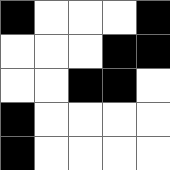[["black", "white", "white", "white", "black"], ["white", "white", "white", "black", "black"], ["white", "white", "black", "black", "white"], ["black", "white", "white", "white", "white"], ["black", "white", "white", "white", "white"]]